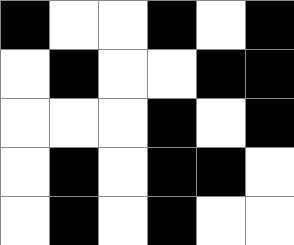[["black", "white", "white", "black", "white", "black"], ["white", "black", "white", "white", "black", "black"], ["white", "white", "white", "black", "white", "black"], ["white", "black", "white", "black", "black", "white"], ["white", "black", "white", "black", "white", "white"]]